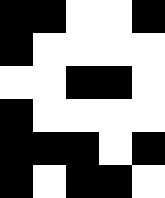[["black", "black", "white", "white", "black"], ["black", "white", "white", "white", "white"], ["white", "white", "black", "black", "white"], ["black", "white", "white", "white", "white"], ["black", "black", "black", "white", "black"], ["black", "white", "black", "black", "white"]]